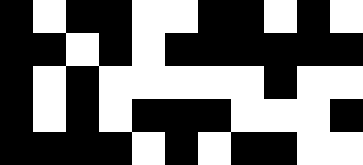[["black", "white", "black", "black", "white", "white", "black", "black", "white", "black", "white"], ["black", "black", "white", "black", "white", "black", "black", "black", "black", "black", "black"], ["black", "white", "black", "white", "white", "white", "white", "white", "black", "white", "white"], ["black", "white", "black", "white", "black", "black", "black", "white", "white", "white", "black"], ["black", "black", "black", "black", "white", "black", "white", "black", "black", "white", "white"]]